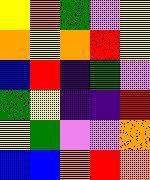[["yellow", "orange", "green", "violet", "yellow"], ["orange", "yellow", "orange", "red", "yellow"], ["blue", "red", "indigo", "green", "violet"], ["green", "yellow", "indigo", "indigo", "red"], ["yellow", "green", "violet", "violet", "orange"], ["blue", "blue", "orange", "red", "orange"]]